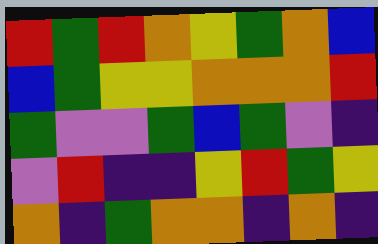[["red", "green", "red", "orange", "yellow", "green", "orange", "blue"], ["blue", "green", "yellow", "yellow", "orange", "orange", "orange", "red"], ["green", "violet", "violet", "green", "blue", "green", "violet", "indigo"], ["violet", "red", "indigo", "indigo", "yellow", "red", "green", "yellow"], ["orange", "indigo", "green", "orange", "orange", "indigo", "orange", "indigo"]]